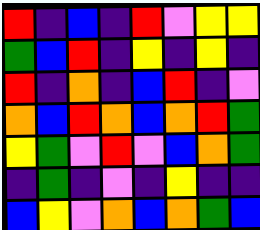[["red", "indigo", "blue", "indigo", "red", "violet", "yellow", "yellow"], ["green", "blue", "red", "indigo", "yellow", "indigo", "yellow", "indigo"], ["red", "indigo", "orange", "indigo", "blue", "red", "indigo", "violet"], ["orange", "blue", "red", "orange", "blue", "orange", "red", "green"], ["yellow", "green", "violet", "red", "violet", "blue", "orange", "green"], ["indigo", "green", "indigo", "violet", "indigo", "yellow", "indigo", "indigo"], ["blue", "yellow", "violet", "orange", "blue", "orange", "green", "blue"]]